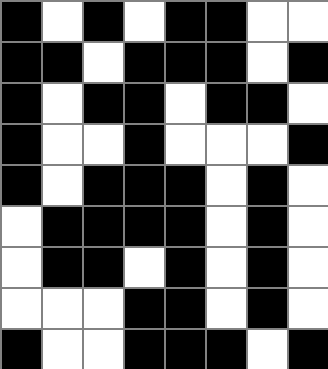[["black", "white", "black", "white", "black", "black", "white", "white"], ["black", "black", "white", "black", "black", "black", "white", "black"], ["black", "white", "black", "black", "white", "black", "black", "white"], ["black", "white", "white", "black", "white", "white", "white", "black"], ["black", "white", "black", "black", "black", "white", "black", "white"], ["white", "black", "black", "black", "black", "white", "black", "white"], ["white", "black", "black", "white", "black", "white", "black", "white"], ["white", "white", "white", "black", "black", "white", "black", "white"], ["black", "white", "white", "black", "black", "black", "white", "black"]]